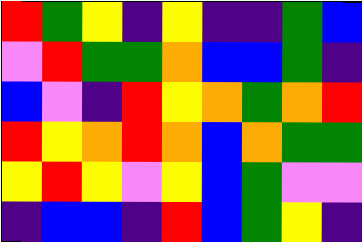[["red", "green", "yellow", "indigo", "yellow", "indigo", "indigo", "green", "blue"], ["violet", "red", "green", "green", "orange", "blue", "blue", "green", "indigo"], ["blue", "violet", "indigo", "red", "yellow", "orange", "green", "orange", "red"], ["red", "yellow", "orange", "red", "orange", "blue", "orange", "green", "green"], ["yellow", "red", "yellow", "violet", "yellow", "blue", "green", "violet", "violet"], ["indigo", "blue", "blue", "indigo", "red", "blue", "green", "yellow", "indigo"]]